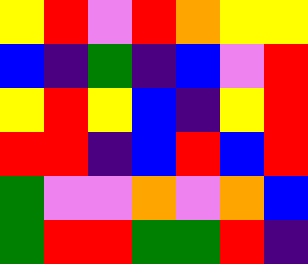[["yellow", "red", "violet", "red", "orange", "yellow", "yellow"], ["blue", "indigo", "green", "indigo", "blue", "violet", "red"], ["yellow", "red", "yellow", "blue", "indigo", "yellow", "red"], ["red", "red", "indigo", "blue", "red", "blue", "red"], ["green", "violet", "violet", "orange", "violet", "orange", "blue"], ["green", "red", "red", "green", "green", "red", "indigo"]]